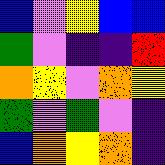[["blue", "violet", "yellow", "blue", "blue"], ["green", "violet", "indigo", "indigo", "red"], ["orange", "yellow", "violet", "orange", "yellow"], ["green", "violet", "green", "violet", "indigo"], ["blue", "orange", "yellow", "orange", "indigo"]]